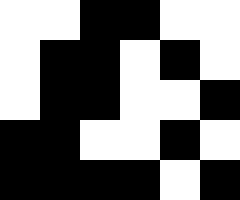[["white", "white", "black", "black", "white", "white"], ["white", "black", "black", "white", "black", "white"], ["white", "black", "black", "white", "white", "black"], ["black", "black", "white", "white", "black", "white"], ["black", "black", "black", "black", "white", "black"]]